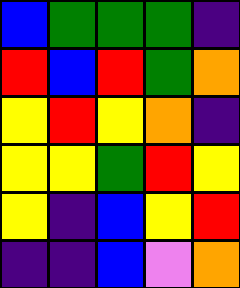[["blue", "green", "green", "green", "indigo"], ["red", "blue", "red", "green", "orange"], ["yellow", "red", "yellow", "orange", "indigo"], ["yellow", "yellow", "green", "red", "yellow"], ["yellow", "indigo", "blue", "yellow", "red"], ["indigo", "indigo", "blue", "violet", "orange"]]